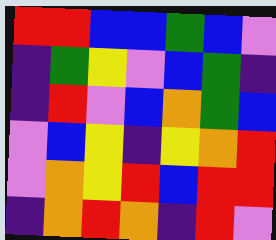[["red", "red", "blue", "blue", "green", "blue", "violet"], ["indigo", "green", "yellow", "violet", "blue", "green", "indigo"], ["indigo", "red", "violet", "blue", "orange", "green", "blue"], ["violet", "blue", "yellow", "indigo", "yellow", "orange", "red"], ["violet", "orange", "yellow", "red", "blue", "red", "red"], ["indigo", "orange", "red", "orange", "indigo", "red", "violet"]]